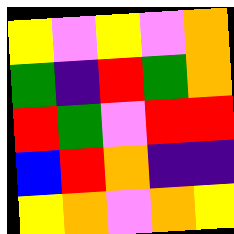[["yellow", "violet", "yellow", "violet", "orange"], ["green", "indigo", "red", "green", "orange"], ["red", "green", "violet", "red", "red"], ["blue", "red", "orange", "indigo", "indigo"], ["yellow", "orange", "violet", "orange", "yellow"]]